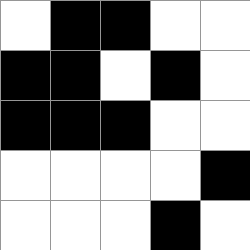[["white", "black", "black", "white", "white"], ["black", "black", "white", "black", "white"], ["black", "black", "black", "white", "white"], ["white", "white", "white", "white", "black"], ["white", "white", "white", "black", "white"]]